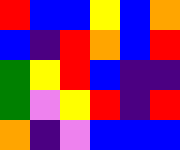[["red", "blue", "blue", "yellow", "blue", "orange"], ["blue", "indigo", "red", "orange", "blue", "red"], ["green", "yellow", "red", "blue", "indigo", "indigo"], ["green", "violet", "yellow", "red", "indigo", "red"], ["orange", "indigo", "violet", "blue", "blue", "blue"]]